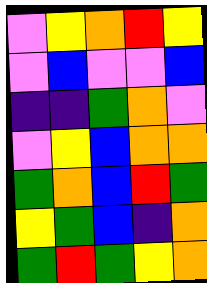[["violet", "yellow", "orange", "red", "yellow"], ["violet", "blue", "violet", "violet", "blue"], ["indigo", "indigo", "green", "orange", "violet"], ["violet", "yellow", "blue", "orange", "orange"], ["green", "orange", "blue", "red", "green"], ["yellow", "green", "blue", "indigo", "orange"], ["green", "red", "green", "yellow", "orange"]]